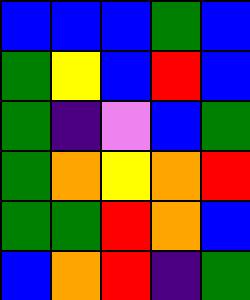[["blue", "blue", "blue", "green", "blue"], ["green", "yellow", "blue", "red", "blue"], ["green", "indigo", "violet", "blue", "green"], ["green", "orange", "yellow", "orange", "red"], ["green", "green", "red", "orange", "blue"], ["blue", "orange", "red", "indigo", "green"]]